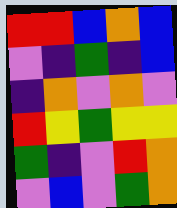[["red", "red", "blue", "orange", "blue"], ["violet", "indigo", "green", "indigo", "blue"], ["indigo", "orange", "violet", "orange", "violet"], ["red", "yellow", "green", "yellow", "yellow"], ["green", "indigo", "violet", "red", "orange"], ["violet", "blue", "violet", "green", "orange"]]